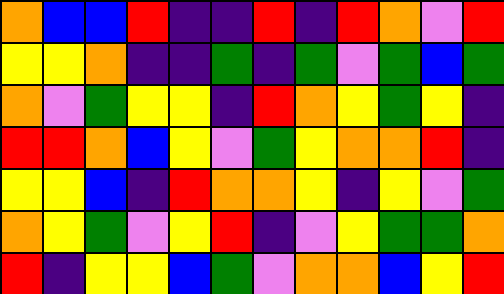[["orange", "blue", "blue", "red", "indigo", "indigo", "red", "indigo", "red", "orange", "violet", "red"], ["yellow", "yellow", "orange", "indigo", "indigo", "green", "indigo", "green", "violet", "green", "blue", "green"], ["orange", "violet", "green", "yellow", "yellow", "indigo", "red", "orange", "yellow", "green", "yellow", "indigo"], ["red", "red", "orange", "blue", "yellow", "violet", "green", "yellow", "orange", "orange", "red", "indigo"], ["yellow", "yellow", "blue", "indigo", "red", "orange", "orange", "yellow", "indigo", "yellow", "violet", "green"], ["orange", "yellow", "green", "violet", "yellow", "red", "indigo", "violet", "yellow", "green", "green", "orange"], ["red", "indigo", "yellow", "yellow", "blue", "green", "violet", "orange", "orange", "blue", "yellow", "red"]]